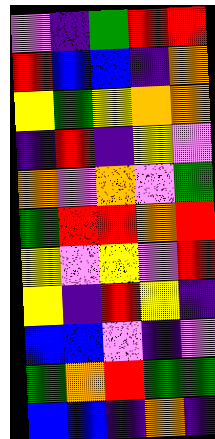[["violet", "indigo", "green", "red", "red"], ["red", "blue", "blue", "indigo", "orange"], ["yellow", "green", "yellow", "orange", "orange"], ["indigo", "red", "indigo", "yellow", "violet"], ["orange", "violet", "orange", "violet", "green"], ["green", "red", "red", "orange", "red"], ["yellow", "violet", "yellow", "violet", "red"], ["yellow", "indigo", "red", "yellow", "indigo"], ["blue", "blue", "violet", "indigo", "violet"], ["green", "orange", "red", "green", "green"], ["blue", "blue", "indigo", "orange", "indigo"]]